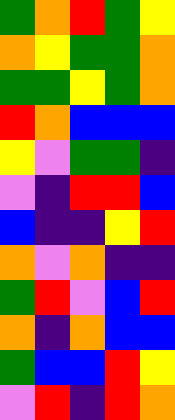[["green", "orange", "red", "green", "yellow"], ["orange", "yellow", "green", "green", "orange"], ["green", "green", "yellow", "green", "orange"], ["red", "orange", "blue", "blue", "blue"], ["yellow", "violet", "green", "green", "indigo"], ["violet", "indigo", "red", "red", "blue"], ["blue", "indigo", "indigo", "yellow", "red"], ["orange", "violet", "orange", "indigo", "indigo"], ["green", "red", "violet", "blue", "red"], ["orange", "indigo", "orange", "blue", "blue"], ["green", "blue", "blue", "red", "yellow"], ["violet", "red", "indigo", "red", "orange"]]